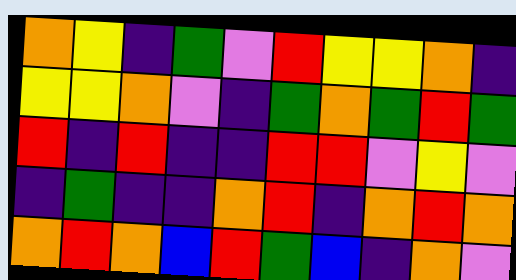[["orange", "yellow", "indigo", "green", "violet", "red", "yellow", "yellow", "orange", "indigo"], ["yellow", "yellow", "orange", "violet", "indigo", "green", "orange", "green", "red", "green"], ["red", "indigo", "red", "indigo", "indigo", "red", "red", "violet", "yellow", "violet"], ["indigo", "green", "indigo", "indigo", "orange", "red", "indigo", "orange", "red", "orange"], ["orange", "red", "orange", "blue", "red", "green", "blue", "indigo", "orange", "violet"]]